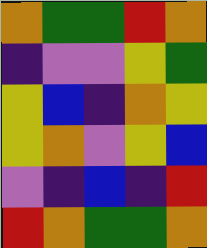[["orange", "green", "green", "red", "orange"], ["indigo", "violet", "violet", "yellow", "green"], ["yellow", "blue", "indigo", "orange", "yellow"], ["yellow", "orange", "violet", "yellow", "blue"], ["violet", "indigo", "blue", "indigo", "red"], ["red", "orange", "green", "green", "orange"]]